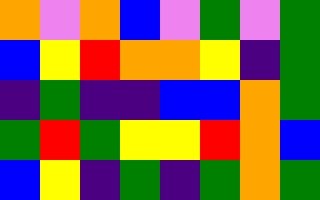[["orange", "violet", "orange", "blue", "violet", "green", "violet", "green"], ["blue", "yellow", "red", "orange", "orange", "yellow", "indigo", "green"], ["indigo", "green", "indigo", "indigo", "blue", "blue", "orange", "green"], ["green", "red", "green", "yellow", "yellow", "red", "orange", "blue"], ["blue", "yellow", "indigo", "green", "indigo", "green", "orange", "green"]]